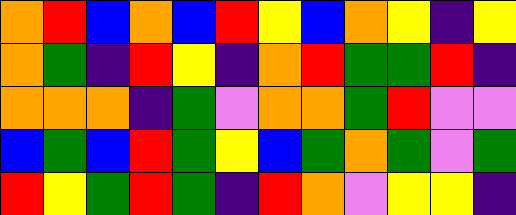[["orange", "red", "blue", "orange", "blue", "red", "yellow", "blue", "orange", "yellow", "indigo", "yellow"], ["orange", "green", "indigo", "red", "yellow", "indigo", "orange", "red", "green", "green", "red", "indigo"], ["orange", "orange", "orange", "indigo", "green", "violet", "orange", "orange", "green", "red", "violet", "violet"], ["blue", "green", "blue", "red", "green", "yellow", "blue", "green", "orange", "green", "violet", "green"], ["red", "yellow", "green", "red", "green", "indigo", "red", "orange", "violet", "yellow", "yellow", "indigo"]]